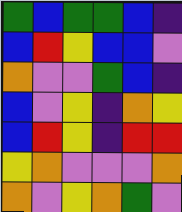[["green", "blue", "green", "green", "blue", "indigo"], ["blue", "red", "yellow", "blue", "blue", "violet"], ["orange", "violet", "violet", "green", "blue", "indigo"], ["blue", "violet", "yellow", "indigo", "orange", "yellow"], ["blue", "red", "yellow", "indigo", "red", "red"], ["yellow", "orange", "violet", "violet", "violet", "orange"], ["orange", "violet", "yellow", "orange", "green", "violet"]]